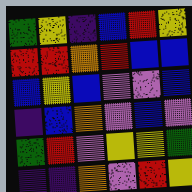[["green", "yellow", "indigo", "blue", "red", "yellow"], ["red", "red", "orange", "red", "blue", "blue"], ["blue", "yellow", "blue", "violet", "violet", "blue"], ["indigo", "blue", "orange", "violet", "blue", "violet"], ["green", "red", "violet", "yellow", "yellow", "green"], ["indigo", "indigo", "orange", "violet", "red", "yellow"]]